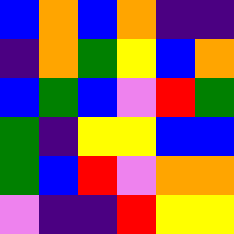[["blue", "orange", "blue", "orange", "indigo", "indigo"], ["indigo", "orange", "green", "yellow", "blue", "orange"], ["blue", "green", "blue", "violet", "red", "green"], ["green", "indigo", "yellow", "yellow", "blue", "blue"], ["green", "blue", "red", "violet", "orange", "orange"], ["violet", "indigo", "indigo", "red", "yellow", "yellow"]]